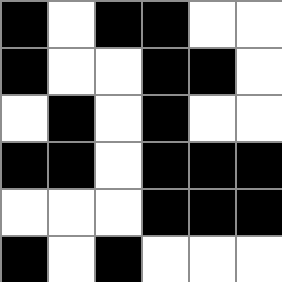[["black", "white", "black", "black", "white", "white"], ["black", "white", "white", "black", "black", "white"], ["white", "black", "white", "black", "white", "white"], ["black", "black", "white", "black", "black", "black"], ["white", "white", "white", "black", "black", "black"], ["black", "white", "black", "white", "white", "white"]]